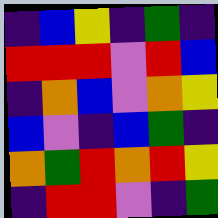[["indigo", "blue", "yellow", "indigo", "green", "indigo"], ["red", "red", "red", "violet", "red", "blue"], ["indigo", "orange", "blue", "violet", "orange", "yellow"], ["blue", "violet", "indigo", "blue", "green", "indigo"], ["orange", "green", "red", "orange", "red", "yellow"], ["indigo", "red", "red", "violet", "indigo", "green"]]